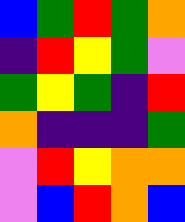[["blue", "green", "red", "green", "orange"], ["indigo", "red", "yellow", "green", "violet"], ["green", "yellow", "green", "indigo", "red"], ["orange", "indigo", "indigo", "indigo", "green"], ["violet", "red", "yellow", "orange", "orange"], ["violet", "blue", "red", "orange", "blue"]]